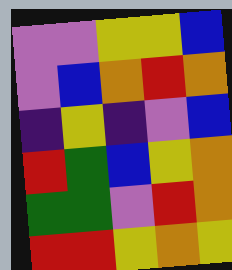[["violet", "violet", "yellow", "yellow", "blue"], ["violet", "blue", "orange", "red", "orange"], ["indigo", "yellow", "indigo", "violet", "blue"], ["red", "green", "blue", "yellow", "orange"], ["green", "green", "violet", "red", "orange"], ["red", "red", "yellow", "orange", "yellow"]]